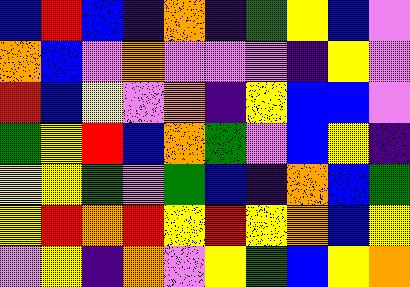[["blue", "red", "blue", "indigo", "orange", "indigo", "green", "yellow", "blue", "violet"], ["orange", "blue", "violet", "orange", "violet", "violet", "violet", "indigo", "yellow", "violet"], ["red", "blue", "yellow", "violet", "orange", "indigo", "yellow", "blue", "blue", "violet"], ["green", "yellow", "red", "blue", "orange", "green", "violet", "blue", "yellow", "indigo"], ["yellow", "yellow", "green", "violet", "green", "blue", "indigo", "orange", "blue", "green"], ["yellow", "red", "orange", "red", "yellow", "red", "yellow", "orange", "blue", "yellow"], ["violet", "yellow", "indigo", "orange", "violet", "yellow", "green", "blue", "yellow", "orange"]]